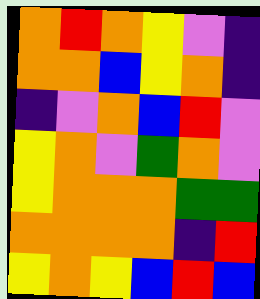[["orange", "red", "orange", "yellow", "violet", "indigo"], ["orange", "orange", "blue", "yellow", "orange", "indigo"], ["indigo", "violet", "orange", "blue", "red", "violet"], ["yellow", "orange", "violet", "green", "orange", "violet"], ["yellow", "orange", "orange", "orange", "green", "green"], ["orange", "orange", "orange", "orange", "indigo", "red"], ["yellow", "orange", "yellow", "blue", "red", "blue"]]